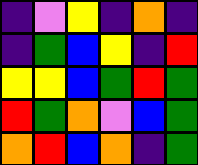[["indigo", "violet", "yellow", "indigo", "orange", "indigo"], ["indigo", "green", "blue", "yellow", "indigo", "red"], ["yellow", "yellow", "blue", "green", "red", "green"], ["red", "green", "orange", "violet", "blue", "green"], ["orange", "red", "blue", "orange", "indigo", "green"]]